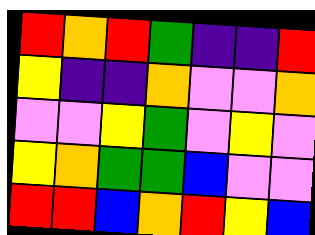[["red", "orange", "red", "green", "indigo", "indigo", "red"], ["yellow", "indigo", "indigo", "orange", "violet", "violet", "orange"], ["violet", "violet", "yellow", "green", "violet", "yellow", "violet"], ["yellow", "orange", "green", "green", "blue", "violet", "violet"], ["red", "red", "blue", "orange", "red", "yellow", "blue"]]